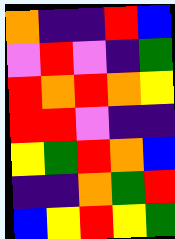[["orange", "indigo", "indigo", "red", "blue"], ["violet", "red", "violet", "indigo", "green"], ["red", "orange", "red", "orange", "yellow"], ["red", "red", "violet", "indigo", "indigo"], ["yellow", "green", "red", "orange", "blue"], ["indigo", "indigo", "orange", "green", "red"], ["blue", "yellow", "red", "yellow", "green"]]